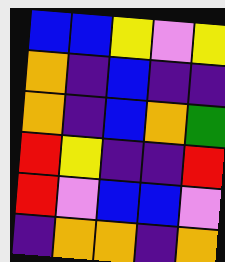[["blue", "blue", "yellow", "violet", "yellow"], ["orange", "indigo", "blue", "indigo", "indigo"], ["orange", "indigo", "blue", "orange", "green"], ["red", "yellow", "indigo", "indigo", "red"], ["red", "violet", "blue", "blue", "violet"], ["indigo", "orange", "orange", "indigo", "orange"]]